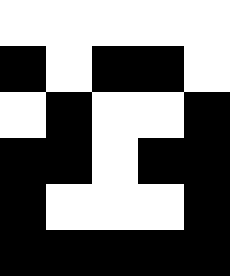[["white", "white", "white", "white", "white"], ["black", "white", "black", "black", "white"], ["white", "black", "white", "white", "black"], ["black", "black", "white", "black", "black"], ["black", "white", "white", "white", "black"], ["black", "black", "black", "black", "black"]]